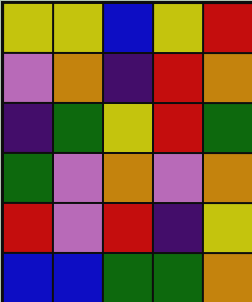[["yellow", "yellow", "blue", "yellow", "red"], ["violet", "orange", "indigo", "red", "orange"], ["indigo", "green", "yellow", "red", "green"], ["green", "violet", "orange", "violet", "orange"], ["red", "violet", "red", "indigo", "yellow"], ["blue", "blue", "green", "green", "orange"]]